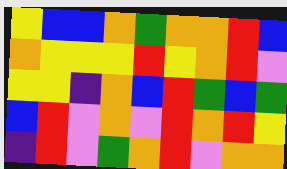[["yellow", "blue", "blue", "orange", "green", "orange", "orange", "red", "blue"], ["orange", "yellow", "yellow", "yellow", "red", "yellow", "orange", "red", "violet"], ["yellow", "yellow", "indigo", "orange", "blue", "red", "green", "blue", "green"], ["blue", "red", "violet", "orange", "violet", "red", "orange", "red", "yellow"], ["indigo", "red", "violet", "green", "orange", "red", "violet", "orange", "orange"]]